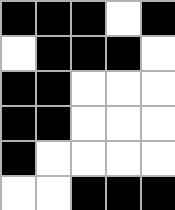[["black", "black", "black", "white", "black"], ["white", "black", "black", "black", "white"], ["black", "black", "white", "white", "white"], ["black", "black", "white", "white", "white"], ["black", "white", "white", "white", "white"], ["white", "white", "black", "black", "black"]]